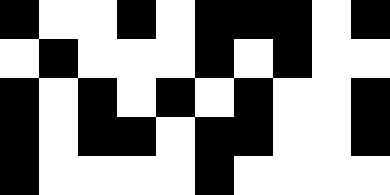[["black", "white", "white", "black", "white", "black", "black", "black", "white", "black"], ["white", "black", "white", "white", "white", "black", "white", "black", "white", "white"], ["black", "white", "black", "white", "black", "white", "black", "white", "white", "black"], ["black", "white", "black", "black", "white", "black", "black", "white", "white", "black"], ["black", "white", "white", "white", "white", "black", "white", "white", "white", "white"]]